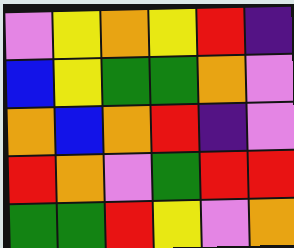[["violet", "yellow", "orange", "yellow", "red", "indigo"], ["blue", "yellow", "green", "green", "orange", "violet"], ["orange", "blue", "orange", "red", "indigo", "violet"], ["red", "orange", "violet", "green", "red", "red"], ["green", "green", "red", "yellow", "violet", "orange"]]